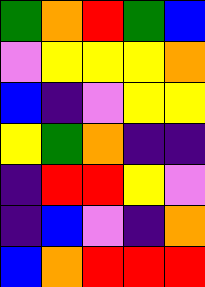[["green", "orange", "red", "green", "blue"], ["violet", "yellow", "yellow", "yellow", "orange"], ["blue", "indigo", "violet", "yellow", "yellow"], ["yellow", "green", "orange", "indigo", "indigo"], ["indigo", "red", "red", "yellow", "violet"], ["indigo", "blue", "violet", "indigo", "orange"], ["blue", "orange", "red", "red", "red"]]